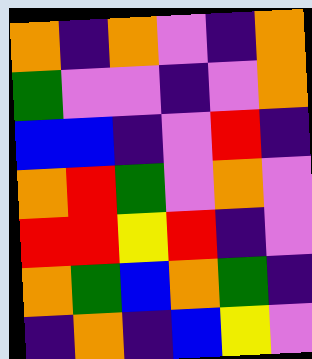[["orange", "indigo", "orange", "violet", "indigo", "orange"], ["green", "violet", "violet", "indigo", "violet", "orange"], ["blue", "blue", "indigo", "violet", "red", "indigo"], ["orange", "red", "green", "violet", "orange", "violet"], ["red", "red", "yellow", "red", "indigo", "violet"], ["orange", "green", "blue", "orange", "green", "indigo"], ["indigo", "orange", "indigo", "blue", "yellow", "violet"]]